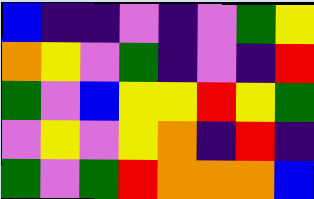[["blue", "indigo", "indigo", "violet", "indigo", "violet", "green", "yellow"], ["orange", "yellow", "violet", "green", "indigo", "violet", "indigo", "red"], ["green", "violet", "blue", "yellow", "yellow", "red", "yellow", "green"], ["violet", "yellow", "violet", "yellow", "orange", "indigo", "red", "indigo"], ["green", "violet", "green", "red", "orange", "orange", "orange", "blue"]]